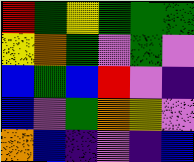[["red", "green", "yellow", "green", "green", "green"], ["yellow", "orange", "green", "violet", "green", "violet"], ["blue", "green", "blue", "red", "violet", "indigo"], ["blue", "violet", "green", "orange", "yellow", "violet"], ["orange", "blue", "indigo", "violet", "indigo", "blue"]]